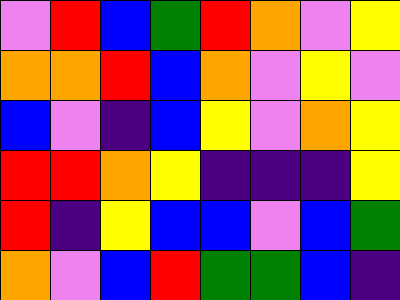[["violet", "red", "blue", "green", "red", "orange", "violet", "yellow"], ["orange", "orange", "red", "blue", "orange", "violet", "yellow", "violet"], ["blue", "violet", "indigo", "blue", "yellow", "violet", "orange", "yellow"], ["red", "red", "orange", "yellow", "indigo", "indigo", "indigo", "yellow"], ["red", "indigo", "yellow", "blue", "blue", "violet", "blue", "green"], ["orange", "violet", "blue", "red", "green", "green", "blue", "indigo"]]